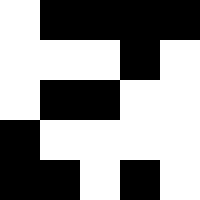[["white", "black", "black", "black", "black"], ["white", "white", "white", "black", "white"], ["white", "black", "black", "white", "white"], ["black", "white", "white", "white", "white"], ["black", "black", "white", "black", "white"]]